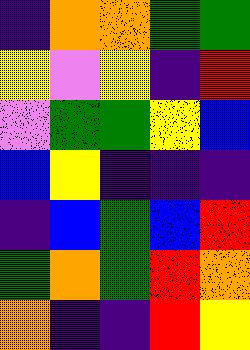[["indigo", "orange", "orange", "green", "green"], ["yellow", "violet", "yellow", "indigo", "red"], ["violet", "green", "green", "yellow", "blue"], ["blue", "yellow", "indigo", "indigo", "indigo"], ["indigo", "blue", "green", "blue", "red"], ["green", "orange", "green", "red", "orange"], ["orange", "indigo", "indigo", "red", "yellow"]]